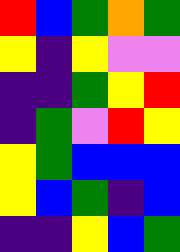[["red", "blue", "green", "orange", "green"], ["yellow", "indigo", "yellow", "violet", "violet"], ["indigo", "indigo", "green", "yellow", "red"], ["indigo", "green", "violet", "red", "yellow"], ["yellow", "green", "blue", "blue", "blue"], ["yellow", "blue", "green", "indigo", "blue"], ["indigo", "indigo", "yellow", "blue", "green"]]